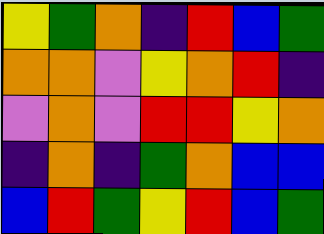[["yellow", "green", "orange", "indigo", "red", "blue", "green"], ["orange", "orange", "violet", "yellow", "orange", "red", "indigo"], ["violet", "orange", "violet", "red", "red", "yellow", "orange"], ["indigo", "orange", "indigo", "green", "orange", "blue", "blue"], ["blue", "red", "green", "yellow", "red", "blue", "green"]]